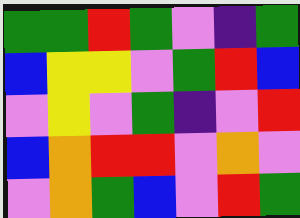[["green", "green", "red", "green", "violet", "indigo", "green"], ["blue", "yellow", "yellow", "violet", "green", "red", "blue"], ["violet", "yellow", "violet", "green", "indigo", "violet", "red"], ["blue", "orange", "red", "red", "violet", "orange", "violet"], ["violet", "orange", "green", "blue", "violet", "red", "green"]]